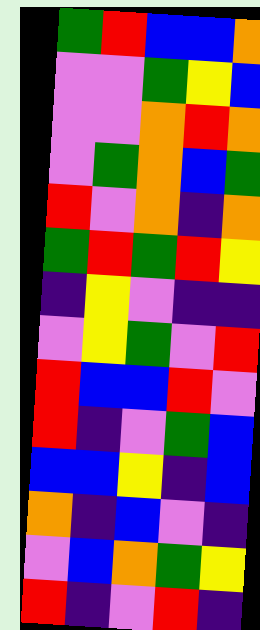[["green", "red", "blue", "blue", "orange"], ["violet", "violet", "green", "yellow", "blue"], ["violet", "violet", "orange", "red", "orange"], ["violet", "green", "orange", "blue", "green"], ["red", "violet", "orange", "indigo", "orange"], ["green", "red", "green", "red", "yellow"], ["indigo", "yellow", "violet", "indigo", "indigo"], ["violet", "yellow", "green", "violet", "red"], ["red", "blue", "blue", "red", "violet"], ["red", "indigo", "violet", "green", "blue"], ["blue", "blue", "yellow", "indigo", "blue"], ["orange", "indigo", "blue", "violet", "indigo"], ["violet", "blue", "orange", "green", "yellow"], ["red", "indigo", "violet", "red", "indigo"]]